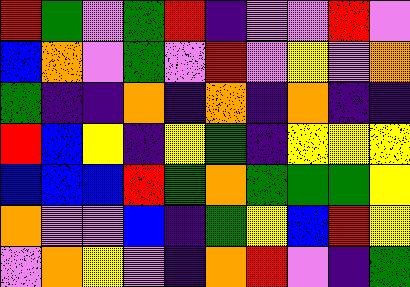[["red", "green", "violet", "green", "red", "indigo", "violet", "violet", "red", "violet"], ["blue", "orange", "violet", "green", "violet", "red", "violet", "yellow", "violet", "orange"], ["green", "indigo", "indigo", "orange", "indigo", "orange", "indigo", "orange", "indigo", "indigo"], ["red", "blue", "yellow", "indigo", "yellow", "green", "indigo", "yellow", "yellow", "yellow"], ["blue", "blue", "blue", "red", "green", "orange", "green", "green", "green", "yellow"], ["orange", "violet", "violet", "blue", "indigo", "green", "yellow", "blue", "red", "yellow"], ["violet", "orange", "yellow", "violet", "indigo", "orange", "red", "violet", "indigo", "green"]]